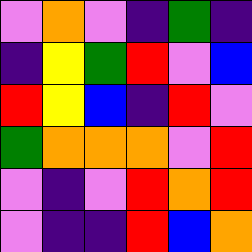[["violet", "orange", "violet", "indigo", "green", "indigo"], ["indigo", "yellow", "green", "red", "violet", "blue"], ["red", "yellow", "blue", "indigo", "red", "violet"], ["green", "orange", "orange", "orange", "violet", "red"], ["violet", "indigo", "violet", "red", "orange", "red"], ["violet", "indigo", "indigo", "red", "blue", "orange"]]